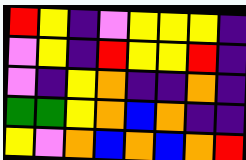[["red", "yellow", "indigo", "violet", "yellow", "yellow", "yellow", "indigo"], ["violet", "yellow", "indigo", "red", "yellow", "yellow", "red", "indigo"], ["violet", "indigo", "yellow", "orange", "indigo", "indigo", "orange", "indigo"], ["green", "green", "yellow", "orange", "blue", "orange", "indigo", "indigo"], ["yellow", "violet", "orange", "blue", "orange", "blue", "orange", "red"]]